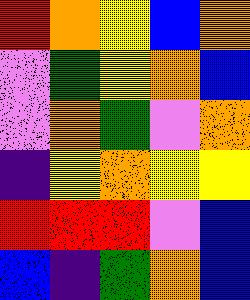[["red", "orange", "yellow", "blue", "orange"], ["violet", "green", "yellow", "orange", "blue"], ["violet", "orange", "green", "violet", "orange"], ["indigo", "yellow", "orange", "yellow", "yellow"], ["red", "red", "red", "violet", "blue"], ["blue", "indigo", "green", "orange", "blue"]]